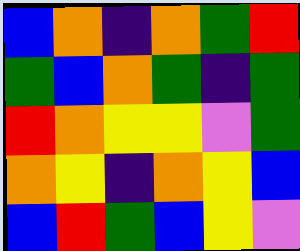[["blue", "orange", "indigo", "orange", "green", "red"], ["green", "blue", "orange", "green", "indigo", "green"], ["red", "orange", "yellow", "yellow", "violet", "green"], ["orange", "yellow", "indigo", "orange", "yellow", "blue"], ["blue", "red", "green", "blue", "yellow", "violet"]]